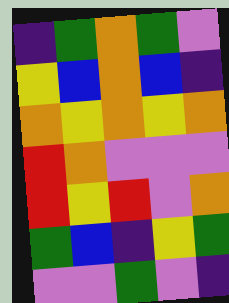[["indigo", "green", "orange", "green", "violet"], ["yellow", "blue", "orange", "blue", "indigo"], ["orange", "yellow", "orange", "yellow", "orange"], ["red", "orange", "violet", "violet", "violet"], ["red", "yellow", "red", "violet", "orange"], ["green", "blue", "indigo", "yellow", "green"], ["violet", "violet", "green", "violet", "indigo"]]